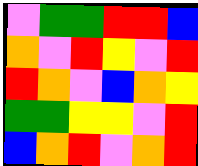[["violet", "green", "green", "red", "red", "blue"], ["orange", "violet", "red", "yellow", "violet", "red"], ["red", "orange", "violet", "blue", "orange", "yellow"], ["green", "green", "yellow", "yellow", "violet", "red"], ["blue", "orange", "red", "violet", "orange", "red"]]